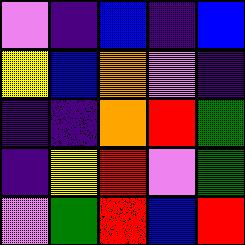[["violet", "indigo", "blue", "indigo", "blue"], ["yellow", "blue", "orange", "violet", "indigo"], ["indigo", "indigo", "orange", "red", "green"], ["indigo", "yellow", "red", "violet", "green"], ["violet", "green", "red", "blue", "red"]]